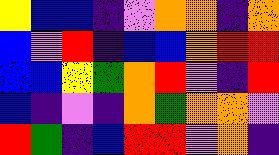[["yellow", "blue", "blue", "indigo", "violet", "orange", "orange", "indigo", "orange"], ["blue", "violet", "red", "indigo", "blue", "blue", "orange", "red", "red"], ["blue", "blue", "yellow", "green", "orange", "red", "violet", "indigo", "red"], ["blue", "indigo", "violet", "indigo", "orange", "green", "orange", "orange", "violet"], ["red", "green", "indigo", "blue", "red", "red", "violet", "orange", "indigo"]]